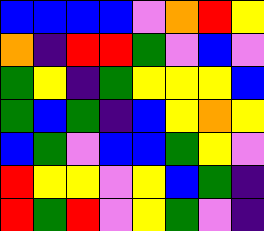[["blue", "blue", "blue", "blue", "violet", "orange", "red", "yellow"], ["orange", "indigo", "red", "red", "green", "violet", "blue", "violet"], ["green", "yellow", "indigo", "green", "yellow", "yellow", "yellow", "blue"], ["green", "blue", "green", "indigo", "blue", "yellow", "orange", "yellow"], ["blue", "green", "violet", "blue", "blue", "green", "yellow", "violet"], ["red", "yellow", "yellow", "violet", "yellow", "blue", "green", "indigo"], ["red", "green", "red", "violet", "yellow", "green", "violet", "indigo"]]